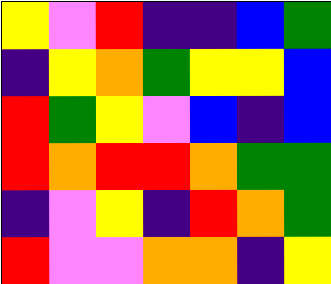[["yellow", "violet", "red", "indigo", "indigo", "blue", "green"], ["indigo", "yellow", "orange", "green", "yellow", "yellow", "blue"], ["red", "green", "yellow", "violet", "blue", "indigo", "blue"], ["red", "orange", "red", "red", "orange", "green", "green"], ["indigo", "violet", "yellow", "indigo", "red", "orange", "green"], ["red", "violet", "violet", "orange", "orange", "indigo", "yellow"]]